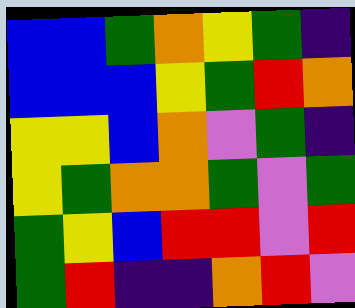[["blue", "blue", "green", "orange", "yellow", "green", "indigo"], ["blue", "blue", "blue", "yellow", "green", "red", "orange"], ["yellow", "yellow", "blue", "orange", "violet", "green", "indigo"], ["yellow", "green", "orange", "orange", "green", "violet", "green"], ["green", "yellow", "blue", "red", "red", "violet", "red"], ["green", "red", "indigo", "indigo", "orange", "red", "violet"]]